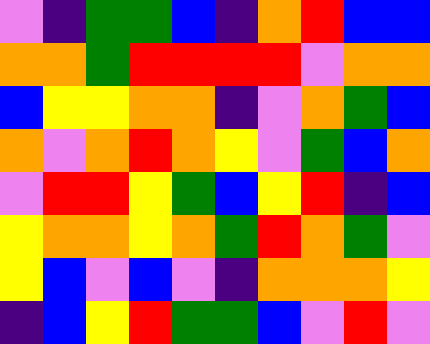[["violet", "indigo", "green", "green", "blue", "indigo", "orange", "red", "blue", "blue"], ["orange", "orange", "green", "red", "red", "red", "red", "violet", "orange", "orange"], ["blue", "yellow", "yellow", "orange", "orange", "indigo", "violet", "orange", "green", "blue"], ["orange", "violet", "orange", "red", "orange", "yellow", "violet", "green", "blue", "orange"], ["violet", "red", "red", "yellow", "green", "blue", "yellow", "red", "indigo", "blue"], ["yellow", "orange", "orange", "yellow", "orange", "green", "red", "orange", "green", "violet"], ["yellow", "blue", "violet", "blue", "violet", "indigo", "orange", "orange", "orange", "yellow"], ["indigo", "blue", "yellow", "red", "green", "green", "blue", "violet", "red", "violet"]]